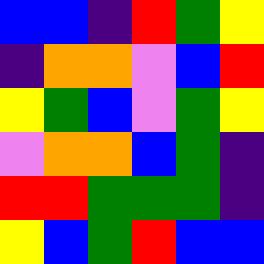[["blue", "blue", "indigo", "red", "green", "yellow"], ["indigo", "orange", "orange", "violet", "blue", "red"], ["yellow", "green", "blue", "violet", "green", "yellow"], ["violet", "orange", "orange", "blue", "green", "indigo"], ["red", "red", "green", "green", "green", "indigo"], ["yellow", "blue", "green", "red", "blue", "blue"]]